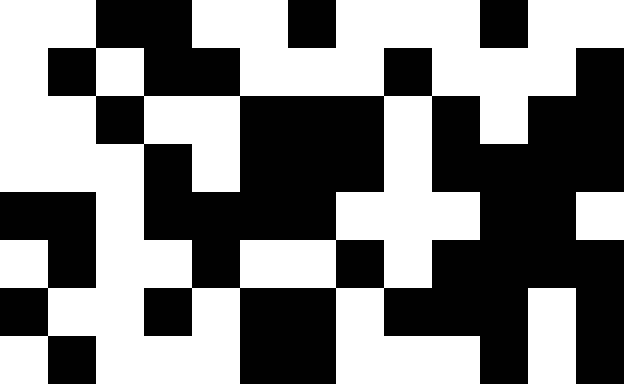[["white", "white", "black", "black", "white", "white", "black", "white", "white", "white", "black", "white", "white"], ["white", "black", "white", "black", "black", "white", "white", "white", "black", "white", "white", "white", "black"], ["white", "white", "black", "white", "white", "black", "black", "black", "white", "black", "white", "black", "black"], ["white", "white", "white", "black", "white", "black", "black", "black", "white", "black", "black", "black", "black"], ["black", "black", "white", "black", "black", "black", "black", "white", "white", "white", "black", "black", "white"], ["white", "black", "white", "white", "black", "white", "white", "black", "white", "black", "black", "black", "black"], ["black", "white", "white", "black", "white", "black", "black", "white", "black", "black", "black", "white", "black"], ["white", "black", "white", "white", "white", "black", "black", "white", "white", "white", "black", "white", "black"]]